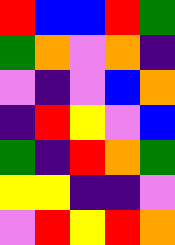[["red", "blue", "blue", "red", "green"], ["green", "orange", "violet", "orange", "indigo"], ["violet", "indigo", "violet", "blue", "orange"], ["indigo", "red", "yellow", "violet", "blue"], ["green", "indigo", "red", "orange", "green"], ["yellow", "yellow", "indigo", "indigo", "violet"], ["violet", "red", "yellow", "red", "orange"]]